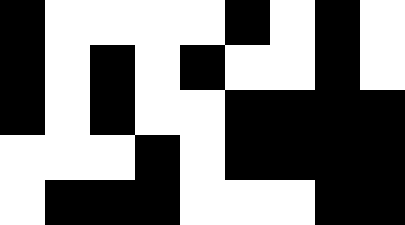[["black", "white", "white", "white", "white", "black", "white", "black", "white"], ["black", "white", "black", "white", "black", "white", "white", "black", "white"], ["black", "white", "black", "white", "white", "black", "black", "black", "black"], ["white", "white", "white", "black", "white", "black", "black", "black", "black"], ["white", "black", "black", "black", "white", "white", "white", "black", "black"]]